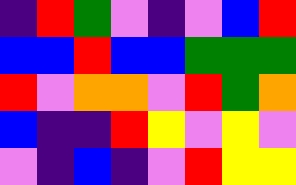[["indigo", "red", "green", "violet", "indigo", "violet", "blue", "red"], ["blue", "blue", "red", "blue", "blue", "green", "green", "green"], ["red", "violet", "orange", "orange", "violet", "red", "green", "orange"], ["blue", "indigo", "indigo", "red", "yellow", "violet", "yellow", "violet"], ["violet", "indigo", "blue", "indigo", "violet", "red", "yellow", "yellow"]]